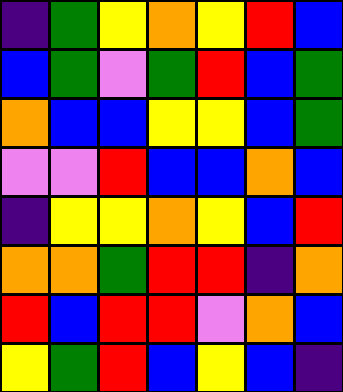[["indigo", "green", "yellow", "orange", "yellow", "red", "blue"], ["blue", "green", "violet", "green", "red", "blue", "green"], ["orange", "blue", "blue", "yellow", "yellow", "blue", "green"], ["violet", "violet", "red", "blue", "blue", "orange", "blue"], ["indigo", "yellow", "yellow", "orange", "yellow", "blue", "red"], ["orange", "orange", "green", "red", "red", "indigo", "orange"], ["red", "blue", "red", "red", "violet", "orange", "blue"], ["yellow", "green", "red", "blue", "yellow", "blue", "indigo"]]